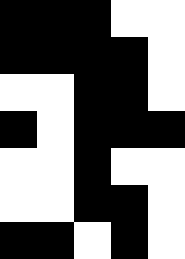[["black", "black", "black", "white", "white"], ["black", "black", "black", "black", "white"], ["white", "white", "black", "black", "white"], ["black", "white", "black", "black", "black"], ["white", "white", "black", "white", "white"], ["white", "white", "black", "black", "white"], ["black", "black", "white", "black", "white"]]